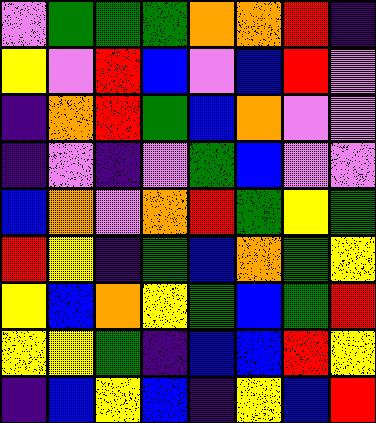[["violet", "green", "green", "green", "orange", "orange", "red", "indigo"], ["yellow", "violet", "red", "blue", "violet", "blue", "red", "violet"], ["indigo", "orange", "red", "green", "blue", "orange", "violet", "violet"], ["indigo", "violet", "indigo", "violet", "green", "blue", "violet", "violet"], ["blue", "orange", "violet", "orange", "red", "green", "yellow", "green"], ["red", "yellow", "indigo", "green", "blue", "orange", "green", "yellow"], ["yellow", "blue", "orange", "yellow", "green", "blue", "green", "red"], ["yellow", "yellow", "green", "indigo", "blue", "blue", "red", "yellow"], ["indigo", "blue", "yellow", "blue", "indigo", "yellow", "blue", "red"]]